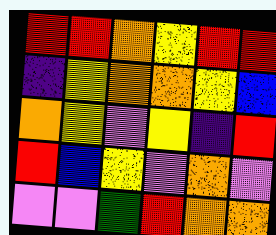[["red", "red", "orange", "yellow", "red", "red"], ["indigo", "yellow", "orange", "orange", "yellow", "blue"], ["orange", "yellow", "violet", "yellow", "indigo", "red"], ["red", "blue", "yellow", "violet", "orange", "violet"], ["violet", "violet", "green", "red", "orange", "orange"]]